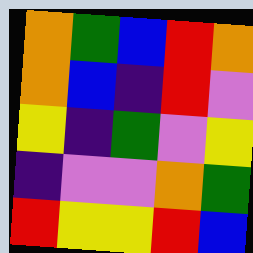[["orange", "green", "blue", "red", "orange"], ["orange", "blue", "indigo", "red", "violet"], ["yellow", "indigo", "green", "violet", "yellow"], ["indigo", "violet", "violet", "orange", "green"], ["red", "yellow", "yellow", "red", "blue"]]